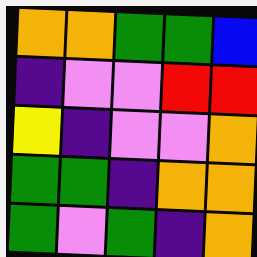[["orange", "orange", "green", "green", "blue"], ["indigo", "violet", "violet", "red", "red"], ["yellow", "indigo", "violet", "violet", "orange"], ["green", "green", "indigo", "orange", "orange"], ["green", "violet", "green", "indigo", "orange"]]